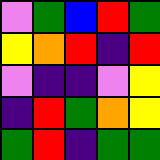[["violet", "green", "blue", "red", "green"], ["yellow", "orange", "red", "indigo", "red"], ["violet", "indigo", "indigo", "violet", "yellow"], ["indigo", "red", "green", "orange", "yellow"], ["green", "red", "indigo", "green", "green"]]